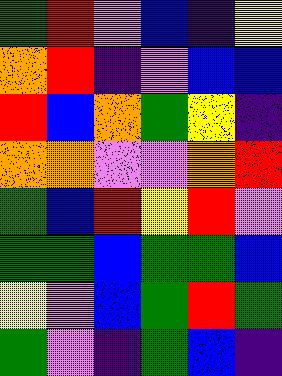[["green", "red", "violet", "blue", "indigo", "yellow"], ["orange", "red", "indigo", "violet", "blue", "blue"], ["red", "blue", "orange", "green", "yellow", "indigo"], ["orange", "orange", "violet", "violet", "orange", "red"], ["green", "blue", "red", "yellow", "red", "violet"], ["green", "green", "blue", "green", "green", "blue"], ["yellow", "violet", "blue", "green", "red", "green"], ["green", "violet", "indigo", "green", "blue", "indigo"]]